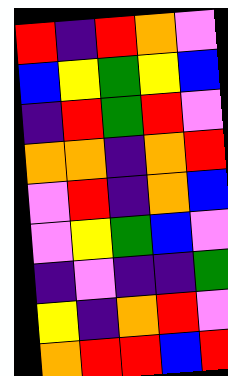[["red", "indigo", "red", "orange", "violet"], ["blue", "yellow", "green", "yellow", "blue"], ["indigo", "red", "green", "red", "violet"], ["orange", "orange", "indigo", "orange", "red"], ["violet", "red", "indigo", "orange", "blue"], ["violet", "yellow", "green", "blue", "violet"], ["indigo", "violet", "indigo", "indigo", "green"], ["yellow", "indigo", "orange", "red", "violet"], ["orange", "red", "red", "blue", "red"]]